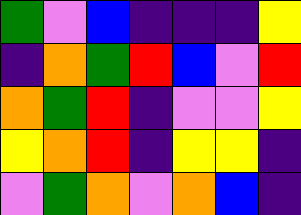[["green", "violet", "blue", "indigo", "indigo", "indigo", "yellow"], ["indigo", "orange", "green", "red", "blue", "violet", "red"], ["orange", "green", "red", "indigo", "violet", "violet", "yellow"], ["yellow", "orange", "red", "indigo", "yellow", "yellow", "indigo"], ["violet", "green", "orange", "violet", "orange", "blue", "indigo"]]